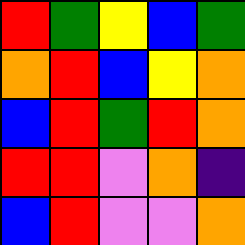[["red", "green", "yellow", "blue", "green"], ["orange", "red", "blue", "yellow", "orange"], ["blue", "red", "green", "red", "orange"], ["red", "red", "violet", "orange", "indigo"], ["blue", "red", "violet", "violet", "orange"]]